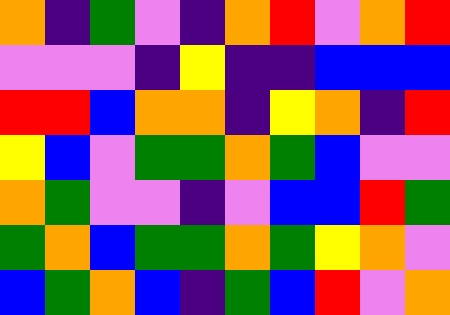[["orange", "indigo", "green", "violet", "indigo", "orange", "red", "violet", "orange", "red"], ["violet", "violet", "violet", "indigo", "yellow", "indigo", "indigo", "blue", "blue", "blue"], ["red", "red", "blue", "orange", "orange", "indigo", "yellow", "orange", "indigo", "red"], ["yellow", "blue", "violet", "green", "green", "orange", "green", "blue", "violet", "violet"], ["orange", "green", "violet", "violet", "indigo", "violet", "blue", "blue", "red", "green"], ["green", "orange", "blue", "green", "green", "orange", "green", "yellow", "orange", "violet"], ["blue", "green", "orange", "blue", "indigo", "green", "blue", "red", "violet", "orange"]]